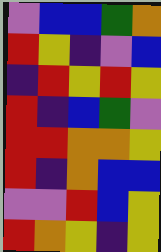[["violet", "blue", "blue", "green", "orange"], ["red", "yellow", "indigo", "violet", "blue"], ["indigo", "red", "yellow", "red", "yellow"], ["red", "indigo", "blue", "green", "violet"], ["red", "red", "orange", "orange", "yellow"], ["red", "indigo", "orange", "blue", "blue"], ["violet", "violet", "red", "blue", "yellow"], ["red", "orange", "yellow", "indigo", "yellow"]]